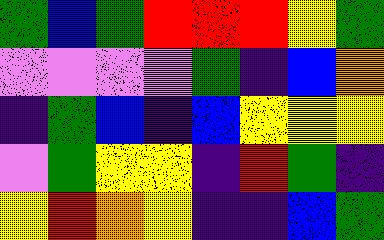[["green", "blue", "green", "red", "red", "red", "yellow", "green"], ["violet", "violet", "violet", "violet", "green", "indigo", "blue", "orange"], ["indigo", "green", "blue", "indigo", "blue", "yellow", "yellow", "yellow"], ["violet", "green", "yellow", "yellow", "indigo", "red", "green", "indigo"], ["yellow", "red", "orange", "yellow", "indigo", "indigo", "blue", "green"]]